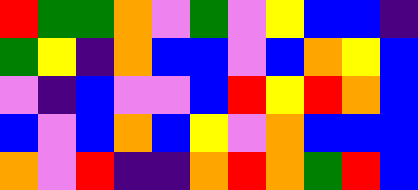[["red", "green", "green", "orange", "violet", "green", "violet", "yellow", "blue", "blue", "indigo"], ["green", "yellow", "indigo", "orange", "blue", "blue", "violet", "blue", "orange", "yellow", "blue"], ["violet", "indigo", "blue", "violet", "violet", "blue", "red", "yellow", "red", "orange", "blue"], ["blue", "violet", "blue", "orange", "blue", "yellow", "violet", "orange", "blue", "blue", "blue"], ["orange", "violet", "red", "indigo", "indigo", "orange", "red", "orange", "green", "red", "blue"]]